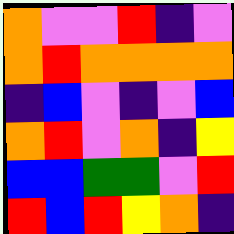[["orange", "violet", "violet", "red", "indigo", "violet"], ["orange", "red", "orange", "orange", "orange", "orange"], ["indigo", "blue", "violet", "indigo", "violet", "blue"], ["orange", "red", "violet", "orange", "indigo", "yellow"], ["blue", "blue", "green", "green", "violet", "red"], ["red", "blue", "red", "yellow", "orange", "indigo"]]